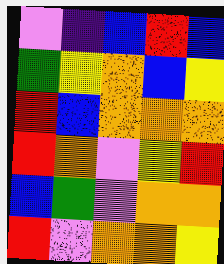[["violet", "indigo", "blue", "red", "blue"], ["green", "yellow", "orange", "blue", "yellow"], ["red", "blue", "orange", "orange", "orange"], ["red", "orange", "violet", "yellow", "red"], ["blue", "green", "violet", "orange", "orange"], ["red", "violet", "orange", "orange", "yellow"]]